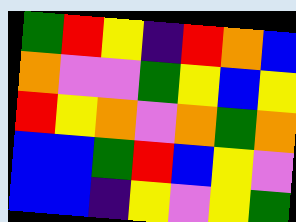[["green", "red", "yellow", "indigo", "red", "orange", "blue"], ["orange", "violet", "violet", "green", "yellow", "blue", "yellow"], ["red", "yellow", "orange", "violet", "orange", "green", "orange"], ["blue", "blue", "green", "red", "blue", "yellow", "violet"], ["blue", "blue", "indigo", "yellow", "violet", "yellow", "green"]]